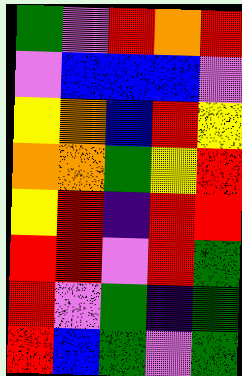[["green", "violet", "red", "orange", "red"], ["violet", "blue", "blue", "blue", "violet"], ["yellow", "orange", "blue", "red", "yellow"], ["orange", "orange", "green", "yellow", "red"], ["yellow", "red", "indigo", "red", "red"], ["red", "red", "violet", "red", "green"], ["red", "violet", "green", "indigo", "green"], ["red", "blue", "green", "violet", "green"]]